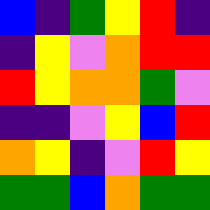[["blue", "indigo", "green", "yellow", "red", "indigo"], ["indigo", "yellow", "violet", "orange", "red", "red"], ["red", "yellow", "orange", "orange", "green", "violet"], ["indigo", "indigo", "violet", "yellow", "blue", "red"], ["orange", "yellow", "indigo", "violet", "red", "yellow"], ["green", "green", "blue", "orange", "green", "green"]]